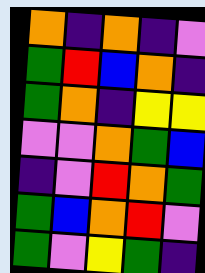[["orange", "indigo", "orange", "indigo", "violet"], ["green", "red", "blue", "orange", "indigo"], ["green", "orange", "indigo", "yellow", "yellow"], ["violet", "violet", "orange", "green", "blue"], ["indigo", "violet", "red", "orange", "green"], ["green", "blue", "orange", "red", "violet"], ["green", "violet", "yellow", "green", "indigo"]]